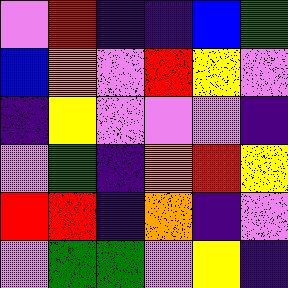[["violet", "red", "indigo", "indigo", "blue", "green"], ["blue", "orange", "violet", "red", "yellow", "violet"], ["indigo", "yellow", "violet", "violet", "violet", "indigo"], ["violet", "green", "indigo", "orange", "red", "yellow"], ["red", "red", "indigo", "orange", "indigo", "violet"], ["violet", "green", "green", "violet", "yellow", "indigo"]]